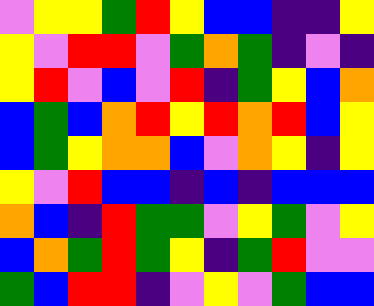[["violet", "yellow", "yellow", "green", "red", "yellow", "blue", "blue", "indigo", "indigo", "yellow"], ["yellow", "violet", "red", "red", "violet", "green", "orange", "green", "indigo", "violet", "indigo"], ["yellow", "red", "violet", "blue", "violet", "red", "indigo", "green", "yellow", "blue", "orange"], ["blue", "green", "blue", "orange", "red", "yellow", "red", "orange", "red", "blue", "yellow"], ["blue", "green", "yellow", "orange", "orange", "blue", "violet", "orange", "yellow", "indigo", "yellow"], ["yellow", "violet", "red", "blue", "blue", "indigo", "blue", "indigo", "blue", "blue", "blue"], ["orange", "blue", "indigo", "red", "green", "green", "violet", "yellow", "green", "violet", "yellow"], ["blue", "orange", "green", "red", "green", "yellow", "indigo", "green", "red", "violet", "violet"], ["green", "blue", "red", "red", "indigo", "violet", "yellow", "violet", "green", "blue", "blue"]]